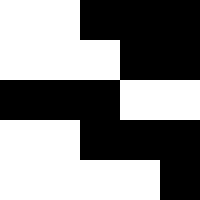[["white", "white", "black", "black", "black"], ["white", "white", "white", "black", "black"], ["black", "black", "black", "white", "white"], ["white", "white", "black", "black", "black"], ["white", "white", "white", "white", "black"]]